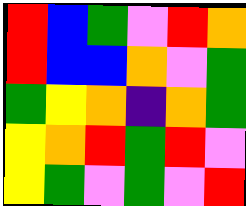[["red", "blue", "green", "violet", "red", "orange"], ["red", "blue", "blue", "orange", "violet", "green"], ["green", "yellow", "orange", "indigo", "orange", "green"], ["yellow", "orange", "red", "green", "red", "violet"], ["yellow", "green", "violet", "green", "violet", "red"]]